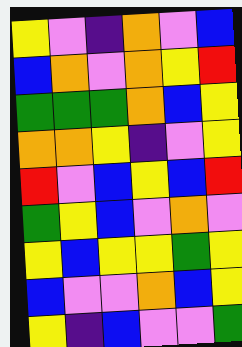[["yellow", "violet", "indigo", "orange", "violet", "blue"], ["blue", "orange", "violet", "orange", "yellow", "red"], ["green", "green", "green", "orange", "blue", "yellow"], ["orange", "orange", "yellow", "indigo", "violet", "yellow"], ["red", "violet", "blue", "yellow", "blue", "red"], ["green", "yellow", "blue", "violet", "orange", "violet"], ["yellow", "blue", "yellow", "yellow", "green", "yellow"], ["blue", "violet", "violet", "orange", "blue", "yellow"], ["yellow", "indigo", "blue", "violet", "violet", "green"]]